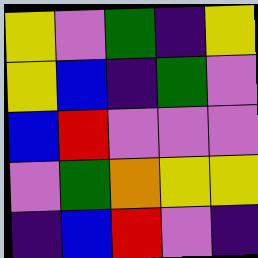[["yellow", "violet", "green", "indigo", "yellow"], ["yellow", "blue", "indigo", "green", "violet"], ["blue", "red", "violet", "violet", "violet"], ["violet", "green", "orange", "yellow", "yellow"], ["indigo", "blue", "red", "violet", "indigo"]]